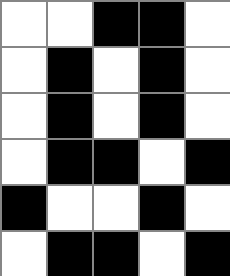[["white", "white", "black", "black", "white"], ["white", "black", "white", "black", "white"], ["white", "black", "white", "black", "white"], ["white", "black", "black", "white", "black"], ["black", "white", "white", "black", "white"], ["white", "black", "black", "white", "black"]]